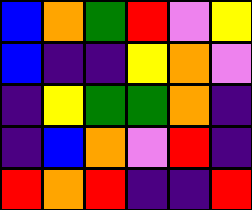[["blue", "orange", "green", "red", "violet", "yellow"], ["blue", "indigo", "indigo", "yellow", "orange", "violet"], ["indigo", "yellow", "green", "green", "orange", "indigo"], ["indigo", "blue", "orange", "violet", "red", "indigo"], ["red", "orange", "red", "indigo", "indigo", "red"]]